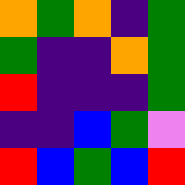[["orange", "green", "orange", "indigo", "green"], ["green", "indigo", "indigo", "orange", "green"], ["red", "indigo", "indigo", "indigo", "green"], ["indigo", "indigo", "blue", "green", "violet"], ["red", "blue", "green", "blue", "red"]]